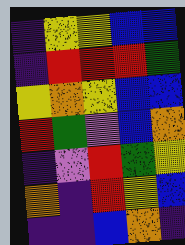[["indigo", "yellow", "yellow", "blue", "blue"], ["indigo", "red", "red", "red", "green"], ["yellow", "orange", "yellow", "blue", "blue"], ["red", "green", "violet", "blue", "orange"], ["indigo", "violet", "red", "green", "yellow"], ["orange", "indigo", "red", "yellow", "blue"], ["indigo", "indigo", "blue", "orange", "indigo"]]